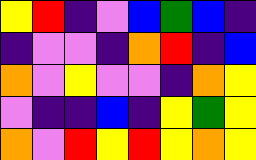[["yellow", "red", "indigo", "violet", "blue", "green", "blue", "indigo"], ["indigo", "violet", "violet", "indigo", "orange", "red", "indigo", "blue"], ["orange", "violet", "yellow", "violet", "violet", "indigo", "orange", "yellow"], ["violet", "indigo", "indigo", "blue", "indigo", "yellow", "green", "yellow"], ["orange", "violet", "red", "yellow", "red", "yellow", "orange", "yellow"]]